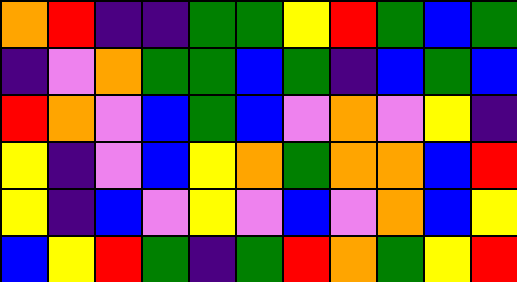[["orange", "red", "indigo", "indigo", "green", "green", "yellow", "red", "green", "blue", "green"], ["indigo", "violet", "orange", "green", "green", "blue", "green", "indigo", "blue", "green", "blue"], ["red", "orange", "violet", "blue", "green", "blue", "violet", "orange", "violet", "yellow", "indigo"], ["yellow", "indigo", "violet", "blue", "yellow", "orange", "green", "orange", "orange", "blue", "red"], ["yellow", "indigo", "blue", "violet", "yellow", "violet", "blue", "violet", "orange", "blue", "yellow"], ["blue", "yellow", "red", "green", "indigo", "green", "red", "orange", "green", "yellow", "red"]]